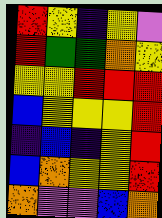[["red", "yellow", "indigo", "yellow", "violet"], ["red", "green", "green", "orange", "yellow"], ["yellow", "yellow", "red", "red", "red"], ["blue", "yellow", "yellow", "yellow", "red"], ["indigo", "blue", "indigo", "yellow", "red"], ["blue", "orange", "yellow", "yellow", "red"], ["orange", "violet", "violet", "blue", "orange"]]